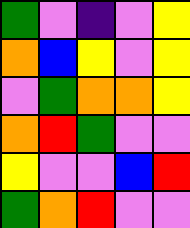[["green", "violet", "indigo", "violet", "yellow"], ["orange", "blue", "yellow", "violet", "yellow"], ["violet", "green", "orange", "orange", "yellow"], ["orange", "red", "green", "violet", "violet"], ["yellow", "violet", "violet", "blue", "red"], ["green", "orange", "red", "violet", "violet"]]